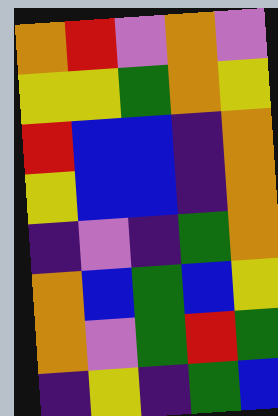[["orange", "red", "violet", "orange", "violet"], ["yellow", "yellow", "green", "orange", "yellow"], ["red", "blue", "blue", "indigo", "orange"], ["yellow", "blue", "blue", "indigo", "orange"], ["indigo", "violet", "indigo", "green", "orange"], ["orange", "blue", "green", "blue", "yellow"], ["orange", "violet", "green", "red", "green"], ["indigo", "yellow", "indigo", "green", "blue"]]